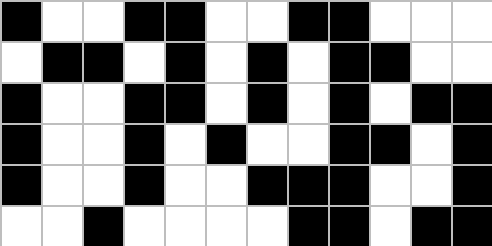[["black", "white", "white", "black", "black", "white", "white", "black", "black", "white", "white", "white"], ["white", "black", "black", "white", "black", "white", "black", "white", "black", "black", "white", "white"], ["black", "white", "white", "black", "black", "white", "black", "white", "black", "white", "black", "black"], ["black", "white", "white", "black", "white", "black", "white", "white", "black", "black", "white", "black"], ["black", "white", "white", "black", "white", "white", "black", "black", "black", "white", "white", "black"], ["white", "white", "black", "white", "white", "white", "white", "black", "black", "white", "black", "black"]]